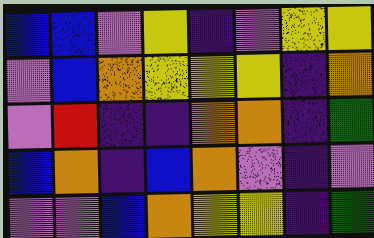[["blue", "blue", "violet", "yellow", "indigo", "violet", "yellow", "yellow"], ["violet", "blue", "orange", "yellow", "yellow", "yellow", "indigo", "orange"], ["violet", "red", "indigo", "indigo", "orange", "orange", "indigo", "green"], ["blue", "orange", "indigo", "blue", "orange", "violet", "indigo", "violet"], ["violet", "violet", "blue", "orange", "yellow", "yellow", "indigo", "green"]]